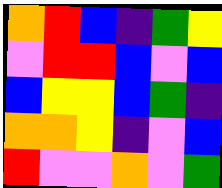[["orange", "red", "blue", "indigo", "green", "yellow"], ["violet", "red", "red", "blue", "violet", "blue"], ["blue", "yellow", "yellow", "blue", "green", "indigo"], ["orange", "orange", "yellow", "indigo", "violet", "blue"], ["red", "violet", "violet", "orange", "violet", "green"]]